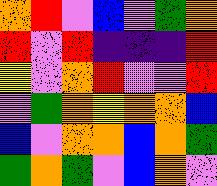[["orange", "red", "violet", "blue", "violet", "green", "orange"], ["red", "violet", "red", "indigo", "indigo", "indigo", "red"], ["yellow", "violet", "orange", "red", "violet", "violet", "red"], ["violet", "green", "orange", "yellow", "orange", "orange", "blue"], ["blue", "violet", "orange", "orange", "blue", "orange", "green"], ["green", "orange", "green", "violet", "blue", "orange", "violet"]]